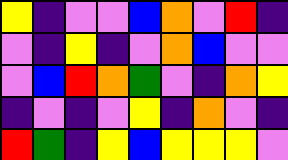[["yellow", "indigo", "violet", "violet", "blue", "orange", "violet", "red", "indigo"], ["violet", "indigo", "yellow", "indigo", "violet", "orange", "blue", "violet", "violet"], ["violet", "blue", "red", "orange", "green", "violet", "indigo", "orange", "yellow"], ["indigo", "violet", "indigo", "violet", "yellow", "indigo", "orange", "violet", "indigo"], ["red", "green", "indigo", "yellow", "blue", "yellow", "yellow", "yellow", "violet"]]